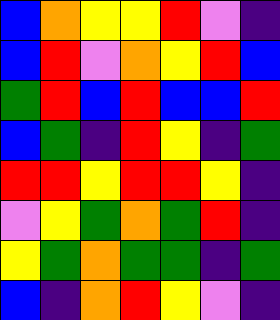[["blue", "orange", "yellow", "yellow", "red", "violet", "indigo"], ["blue", "red", "violet", "orange", "yellow", "red", "blue"], ["green", "red", "blue", "red", "blue", "blue", "red"], ["blue", "green", "indigo", "red", "yellow", "indigo", "green"], ["red", "red", "yellow", "red", "red", "yellow", "indigo"], ["violet", "yellow", "green", "orange", "green", "red", "indigo"], ["yellow", "green", "orange", "green", "green", "indigo", "green"], ["blue", "indigo", "orange", "red", "yellow", "violet", "indigo"]]